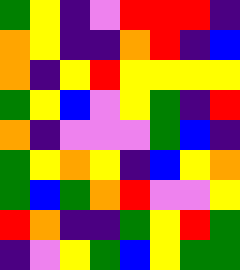[["green", "yellow", "indigo", "violet", "red", "red", "red", "indigo"], ["orange", "yellow", "indigo", "indigo", "orange", "red", "indigo", "blue"], ["orange", "indigo", "yellow", "red", "yellow", "yellow", "yellow", "yellow"], ["green", "yellow", "blue", "violet", "yellow", "green", "indigo", "red"], ["orange", "indigo", "violet", "violet", "violet", "green", "blue", "indigo"], ["green", "yellow", "orange", "yellow", "indigo", "blue", "yellow", "orange"], ["green", "blue", "green", "orange", "red", "violet", "violet", "yellow"], ["red", "orange", "indigo", "indigo", "green", "yellow", "red", "green"], ["indigo", "violet", "yellow", "green", "blue", "yellow", "green", "green"]]